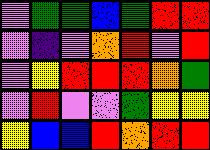[["violet", "green", "green", "blue", "green", "red", "red"], ["violet", "indigo", "violet", "orange", "red", "violet", "red"], ["violet", "yellow", "red", "red", "red", "orange", "green"], ["violet", "red", "violet", "violet", "green", "yellow", "yellow"], ["yellow", "blue", "blue", "red", "orange", "red", "red"]]